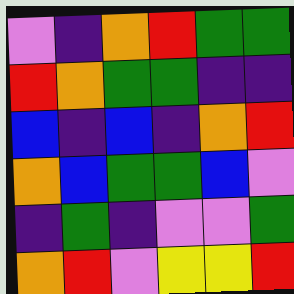[["violet", "indigo", "orange", "red", "green", "green"], ["red", "orange", "green", "green", "indigo", "indigo"], ["blue", "indigo", "blue", "indigo", "orange", "red"], ["orange", "blue", "green", "green", "blue", "violet"], ["indigo", "green", "indigo", "violet", "violet", "green"], ["orange", "red", "violet", "yellow", "yellow", "red"]]